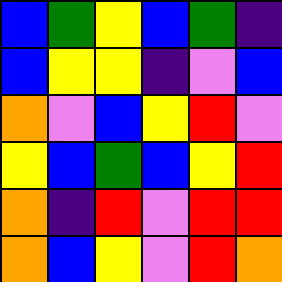[["blue", "green", "yellow", "blue", "green", "indigo"], ["blue", "yellow", "yellow", "indigo", "violet", "blue"], ["orange", "violet", "blue", "yellow", "red", "violet"], ["yellow", "blue", "green", "blue", "yellow", "red"], ["orange", "indigo", "red", "violet", "red", "red"], ["orange", "blue", "yellow", "violet", "red", "orange"]]